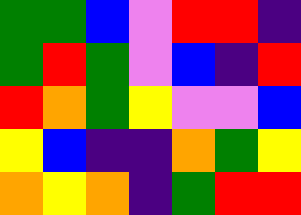[["green", "green", "blue", "violet", "red", "red", "indigo"], ["green", "red", "green", "violet", "blue", "indigo", "red"], ["red", "orange", "green", "yellow", "violet", "violet", "blue"], ["yellow", "blue", "indigo", "indigo", "orange", "green", "yellow"], ["orange", "yellow", "orange", "indigo", "green", "red", "red"]]